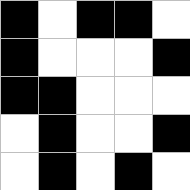[["black", "white", "black", "black", "white"], ["black", "white", "white", "white", "black"], ["black", "black", "white", "white", "white"], ["white", "black", "white", "white", "black"], ["white", "black", "white", "black", "white"]]